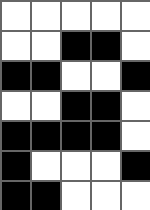[["white", "white", "white", "white", "white"], ["white", "white", "black", "black", "white"], ["black", "black", "white", "white", "black"], ["white", "white", "black", "black", "white"], ["black", "black", "black", "black", "white"], ["black", "white", "white", "white", "black"], ["black", "black", "white", "white", "white"]]